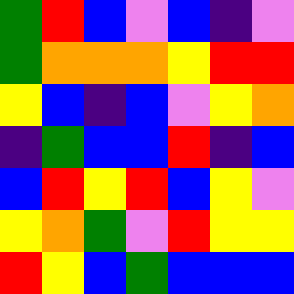[["green", "red", "blue", "violet", "blue", "indigo", "violet"], ["green", "orange", "orange", "orange", "yellow", "red", "red"], ["yellow", "blue", "indigo", "blue", "violet", "yellow", "orange"], ["indigo", "green", "blue", "blue", "red", "indigo", "blue"], ["blue", "red", "yellow", "red", "blue", "yellow", "violet"], ["yellow", "orange", "green", "violet", "red", "yellow", "yellow"], ["red", "yellow", "blue", "green", "blue", "blue", "blue"]]